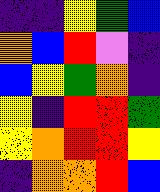[["indigo", "indigo", "yellow", "green", "blue"], ["orange", "blue", "red", "violet", "indigo"], ["blue", "yellow", "green", "orange", "indigo"], ["yellow", "indigo", "red", "red", "green"], ["yellow", "orange", "red", "red", "yellow"], ["indigo", "orange", "orange", "red", "blue"]]